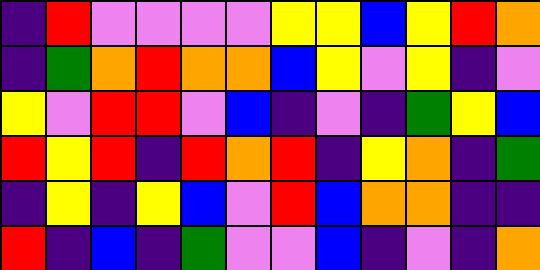[["indigo", "red", "violet", "violet", "violet", "violet", "yellow", "yellow", "blue", "yellow", "red", "orange"], ["indigo", "green", "orange", "red", "orange", "orange", "blue", "yellow", "violet", "yellow", "indigo", "violet"], ["yellow", "violet", "red", "red", "violet", "blue", "indigo", "violet", "indigo", "green", "yellow", "blue"], ["red", "yellow", "red", "indigo", "red", "orange", "red", "indigo", "yellow", "orange", "indigo", "green"], ["indigo", "yellow", "indigo", "yellow", "blue", "violet", "red", "blue", "orange", "orange", "indigo", "indigo"], ["red", "indigo", "blue", "indigo", "green", "violet", "violet", "blue", "indigo", "violet", "indigo", "orange"]]